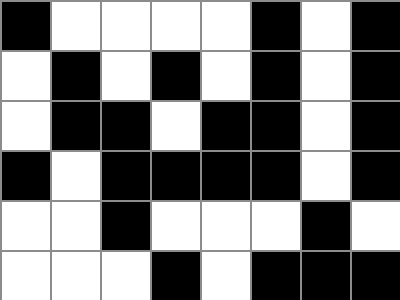[["black", "white", "white", "white", "white", "black", "white", "black"], ["white", "black", "white", "black", "white", "black", "white", "black"], ["white", "black", "black", "white", "black", "black", "white", "black"], ["black", "white", "black", "black", "black", "black", "white", "black"], ["white", "white", "black", "white", "white", "white", "black", "white"], ["white", "white", "white", "black", "white", "black", "black", "black"]]